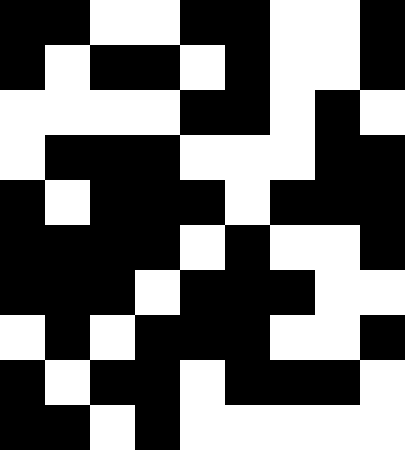[["black", "black", "white", "white", "black", "black", "white", "white", "black"], ["black", "white", "black", "black", "white", "black", "white", "white", "black"], ["white", "white", "white", "white", "black", "black", "white", "black", "white"], ["white", "black", "black", "black", "white", "white", "white", "black", "black"], ["black", "white", "black", "black", "black", "white", "black", "black", "black"], ["black", "black", "black", "black", "white", "black", "white", "white", "black"], ["black", "black", "black", "white", "black", "black", "black", "white", "white"], ["white", "black", "white", "black", "black", "black", "white", "white", "black"], ["black", "white", "black", "black", "white", "black", "black", "black", "white"], ["black", "black", "white", "black", "white", "white", "white", "white", "white"]]